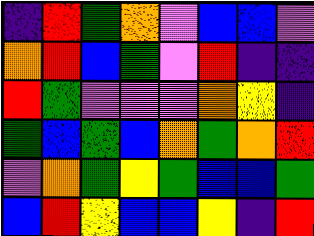[["indigo", "red", "green", "orange", "violet", "blue", "blue", "violet"], ["orange", "red", "blue", "green", "violet", "red", "indigo", "indigo"], ["red", "green", "violet", "violet", "violet", "orange", "yellow", "indigo"], ["green", "blue", "green", "blue", "orange", "green", "orange", "red"], ["violet", "orange", "green", "yellow", "green", "blue", "blue", "green"], ["blue", "red", "yellow", "blue", "blue", "yellow", "indigo", "red"]]